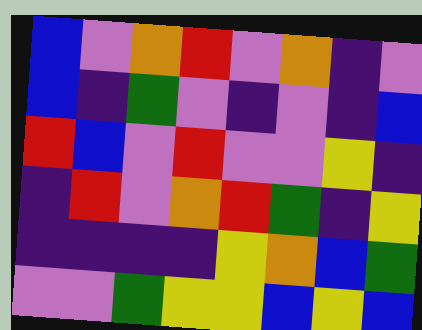[["blue", "violet", "orange", "red", "violet", "orange", "indigo", "violet"], ["blue", "indigo", "green", "violet", "indigo", "violet", "indigo", "blue"], ["red", "blue", "violet", "red", "violet", "violet", "yellow", "indigo"], ["indigo", "red", "violet", "orange", "red", "green", "indigo", "yellow"], ["indigo", "indigo", "indigo", "indigo", "yellow", "orange", "blue", "green"], ["violet", "violet", "green", "yellow", "yellow", "blue", "yellow", "blue"]]